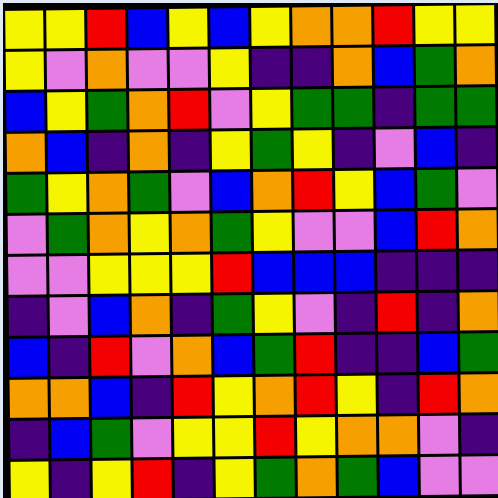[["yellow", "yellow", "red", "blue", "yellow", "blue", "yellow", "orange", "orange", "red", "yellow", "yellow"], ["yellow", "violet", "orange", "violet", "violet", "yellow", "indigo", "indigo", "orange", "blue", "green", "orange"], ["blue", "yellow", "green", "orange", "red", "violet", "yellow", "green", "green", "indigo", "green", "green"], ["orange", "blue", "indigo", "orange", "indigo", "yellow", "green", "yellow", "indigo", "violet", "blue", "indigo"], ["green", "yellow", "orange", "green", "violet", "blue", "orange", "red", "yellow", "blue", "green", "violet"], ["violet", "green", "orange", "yellow", "orange", "green", "yellow", "violet", "violet", "blue", "red", "orange"], ["violet", "violet", "yellow", "yellow", "yellow", "red", "blue", "blue", "blue", "indigo", "indigo", "indigo"], ["indigo", "violet", "blue", "orange", "indigo", "green", "yellow", "violet", "indigo", "red", "indigo", "orange"], ["blue", "indigo", "red", "violet", "orange", "blue", "green", "red", "indigo", "indigo", "blue", "green"], ["orange", "orange", "blue", "indigo", "red", "yellow", "orange", "red", "yellow", "indigo", "red", "orange"], ["indigo", "blue", "green", "violet", "yellow", "yellow", "red", "yellow", "orange", "orange", "violet", "indigo"], ["yellow", "indigo", "yellow", "red", "indigo", "yellow", "green", "orange", "green", "blue", "violet", "violet"]]